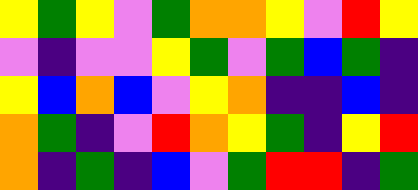[["yellow", "green", "yellow", "violet", "green", "orange", "orange", "yellow", "violet", "red", "yellow"], ["violet", "indigo", "violet", "violet", "yellow", "green", "violet", "green", "blue", "green", "indigo"], ["yellow", "blue", "orange", "blue", "violet", "yellow", "orange", "indigo", "indigo", "blue", "indigo"], ["orange", "green", "indigo", "violet", "red", "orange", "yellow", "green", "indigo", "yellow", "red"], ["orange", "indigo", "green", "indigo", "blue", "violet", "green", "red", "red", "indigo", "green"]]